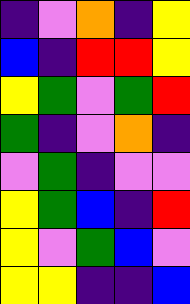[["indigo", "violet", "orange", "indigo", "yellow"], ["blue", "indigo", "red", "red", "yellow"], ["yellow", "green", "violet", "green", "red"], ["green", "indigo", "violet", "orange", "indigo"], ["violet", "green", "indigo", "violet", "violet"], ["yellow", "green", "blue", "indigo", "red"], ["yellow", "violet", "green", "blue", "violet"], ["yellow", "yellow", "indigo", "indigo", "blue"]]